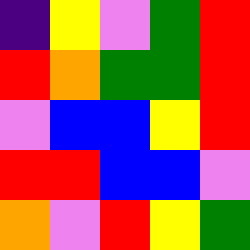[["indigo", "yellow", "violet", "green", "red"], ["red", "orange", "green", "green", "red"], ["violet", "blue", "blue", "yellow", "red"], ["red", "red", "blue", "blue", "violet"], ["orange", "violet", "red", "yellow", "green"]]